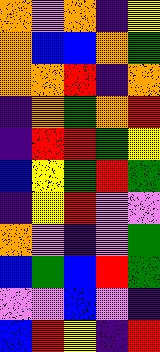[["orange", "violet", "orange", "indigo", "yellow"], ["orange", "blue", "blue", "orange", "green"], ["orange", "orange", "red", "indigo", "orange"], ["indigo", "orange", "green", "orange", "red"], ["indigo", "red", "red", "green", "yellow"], ["blue", "yellow", "green", "red", "green"], ["indigo", "yellow", "red", "violet", "violet"], ["orange", "violet", "indigo", "violet", "green"], ["blue", "green", "blue", "red", "green"], ["violet", "violet", "blue", "violet", "indigo"], ["blue", "red", "yellow", "indigo", "red"]]